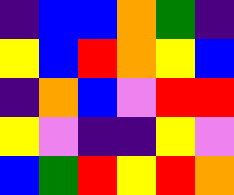[["indigo", "blue", "blue", "orange", "green", "indigo"], ["yellow", "blue", "red", "orange", "yellow", "blue"], ["indigo", "orange", "blue", "violet", "red", "red"], ["yellow", "violet", "indigo", "indigo", "yellow", "violet"], ["blue", "green", "red", "yellow", "red", "orange"]]